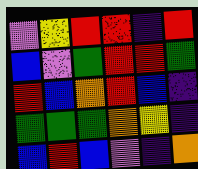[["violet", "yellow", "red", "red", "indigo", "red"], ["blue", "violet", "green", "red", "red", "green"], ["red", "blue", "orange", "red", "blue", "indigo"], ["green", "green", "green", "orange", "yellow", "indigo"], ["blue", "red", "blue", "violet", "indigo", "orange"]]